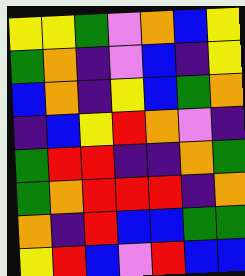[["yellow", "yellow", "green", "violet", "orange", "blue", "yellow"], ["green", "orange", "indigo", "violet", "blue", "indigo", "yellow"], ["blue", "orange", "indigo", "yellow", "blue", "green", "orange"], ["indigo", "blue", "yellow", "red", "orange", "violet", "indigo"], ["green", "red", "red", "indigo", "indigo", "orange", "green"], ["green", "orange", "red", "red", "red", "indigo", "orange"], ["orange", "indigo", "red", "blue", "blue", "green", "green"], ["yellow", "red", "blue", "violet", "red", "blue", "blue"]]